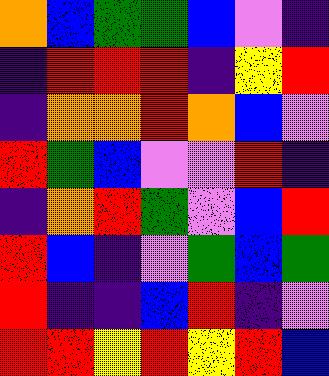[["orange", "blue", "green", "green", "blue", "violet", "indigo"], ["indigo", "red", "red", "red", "indigo", "yellow", "red"], ["indigo", "orange", "orange", "red", "orange", "blue", "violet"], ["red", "green", "blue", "violet", "violet", "red", "indigo"], ["indigo", "orange", "red", "green", "violet", "blue", "red"], ["red", "blue", "indigo", "violet", "green", "blue", "green"], ["red", "indigo", "indigo", "blue", "red", "indigo", "violet"], ["red", "red", "yellow", "red", "yellow", "red", "blue"]]